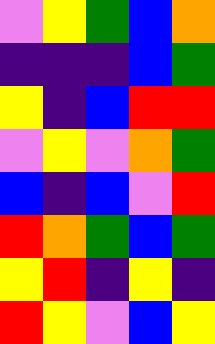[["violet", "yellow", "green", "blue", "orange"], ["indigo", "indigo", "indigo", "blue", "green"], ["yellow", "indigo", "blue", "red", "red"], ["violet", "yellow", "violet", "orange", "green"], ["blue", "indigo", "blue", "violet", "red"], ["red", "orange", "green", "blue", "green"], ["yellow", "red", "indigo", "yellow", "indigo"], ["red", "yellow", "violet", "blue", "yellow"]]